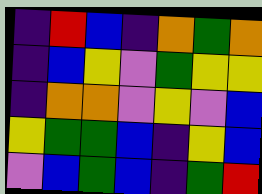[["indigo", "red", "blue", "indigo", "orange", "green", "orange"], ["indigo", "blue", "yellow", "violet", "green", "yellow", "yellow"], ["indigo", "orange", "orange", "violet", "yellow", "violet", "blue"], ["yellow", "green", "green", "blue", "indigo", "yellow", "blue"], ["violet", "blue", "green", "blue", "indigo", "green", "red"]]